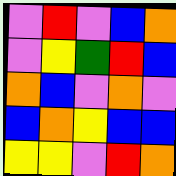[["violet", "red", "violet", "blue", "orange"], ["violet", "yellow", "green", "red", "blue"], ["orange", "blue", "violet", "orange", "violet"], ["blue", "orange", "yellow", "blue", "blue"], ["yellow", "yellow", "violet", "red", "orange"]]